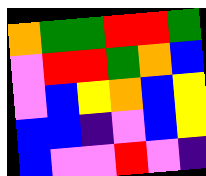[["orange", "green", "green", "red", "red", "green"], ["violet", "red", "red", "green", "orange", "blue"], ["violet", "blue", "yellow", "orange", "blue", "yellow"], ["blue", "blue", "indigo", "violet", "blue", "yellow"], ["blue", "violet", "violet", "red", "violet", "indigo"]]